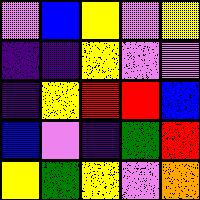[["violet", "blue", "yellow", "violet", "yellow"], ["indigo", "indigo", "yellow", "violet", "violet"], ["indigo", "yellow", "red", "red", "blue"], ["blue", "violet", "indigo", "green", "red"], ["yellow", "green", "yellow", "violet", "orange"]]